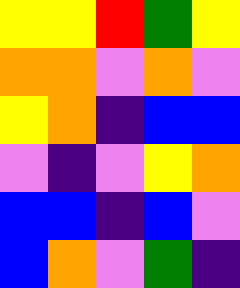[["yellow", "yellow", "red", "green", "yellow"], ["orange", "orange", "violet", "orange", "violet"], ["yellow", "orange", "indigo", "blue", "blue"], ["violet", "indigo", "violet", "yellow", "orange"], ["blue", "blue", "indigo", "blue", "violet"], ["blue", "orange", "violet", "green", "indigo"]]